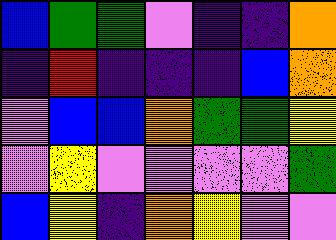[["blue", "green", "green", "violet", "indigo", "indigo", "orange"], ["indigo", "red", "indigo", "indigo", "indigo", "blue", "orange"], ["violet", "blue", "blue", "orange", "green", "green", "yellow"], ["violet", "yellow", "violet", "violet", "violet", "violet", "green"], ["blue", "yellow", "indigo", "orange", "yellow", "violet", "violet"]]